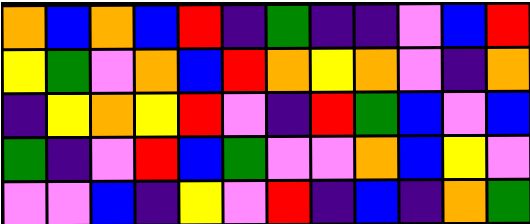[["orange", "blue", "orange", "blue", "red", "indigo", "green", "indigo", "indigo", "violet", "blue", "red"], ["yellow", "green", "violet", "orange", "blue", "red", "orange", "yellow", "orange", "violet", "indigo", "orange"], ["indigo", "yellow", "orange", "yellow", "red", "violet", "indigo", "red", "green", "blue", "violet", "blue"], ["green", "indigo", "violet", "red", "blue", "green", "violet", "violet", "orange", "blue", "yellow", "violet"], ["violet", "violet", "blue", "indigo", "yellow", "violet", "red", "indigo", "blue", "indigo", "orange", "green"]]